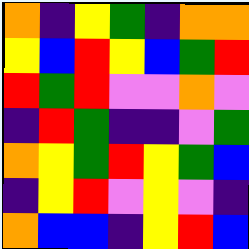[["orange", "indigo", "yellow", "green", "indigo", "orange", "orange"], ["yellow", "blue", "red", "yellow", "blue", "green", "red"], ["red", "green", "red", "violet", "violet", "orange", "violet"], ["indigo", "red", "green", "indigo", "indigo", "violet", "green"], ["orange", "yellow", "green", "red", "yellow", "green", "blue"], ["indigo", "yellow", "red", "violet", "yellow", "violet", "indigo"], ["orange", "blue", "blue", "indigo", "yellow", "red", "blue"]]